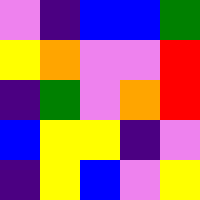[["violet", "indigo", "blue", "blue", "green"], ["yellow", "orange", "violet", "violet", "red"], ["indigo", "green", "violet", "orange", "red"], ["blue", "yellow", "yellow", "indigo", "violet"], ["indigo", "yellow", "blue", "violet", "yellow"]]